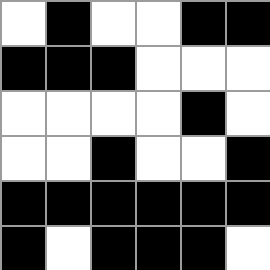[["white", "black", "white", "white", "black", "black"], ["black", "black", "black", "white", "white", "white"], ["white", "white", "white", "white", "black", "white"], ["white", "white", "black", "white", "white", "black"], ["black", "black", "black", "black", "black", "black"], ["black", "white", "black", "black", "black", "white"]]